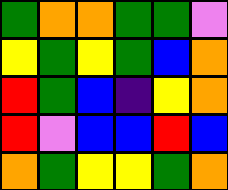[["green", "orange", "orange", "green", "green", "violet"], ["yellow", "green", "yellow", "green", "blue", "orange"], ["red", "green", "blue", "indigo", "yellow", "orange"], ["red", "violet", "blue", "blue", "red", "blue"], ["orange", "green", "yellow", "yellow", "green", "orange"]]